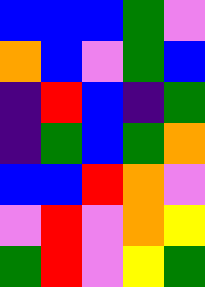[["blue", "blue", "blue", "green", "violet"], ["orange", "blue", "violet", "green", "blue"], ["indigo", "red", "blue", "indigo", "green"], ["indigo", "green", "blue", "green", "orange"], ["blue", "blue", "red", "orange", "violet"], ["violet", "red", "violet", "orange", "yellow"], ["green", "red", "violet", "yellow", "green"]]